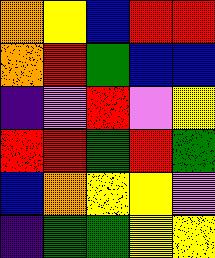[["orange", "yellow", "blue", "red", "red"], ["orange", "red", "green", "blue", "blue"], ["indigo", "violet", "red", "violet", "yellow"], ["red", "red", "green", "red", "green"], ["blue", "orange", "yellow", "yellow", "violet"], ["indigo", "green", "green", "yellow", "yellow"]]